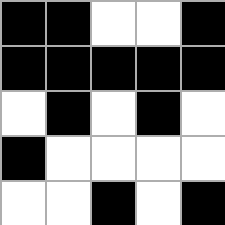[["black", "black", "white", "white", "black"], ["black", "black", "black", "black", "black"], ["white", "black", "white", "black", "white"], ["black", "white", "white", "white", "white"], ["white", "white", "black", "white", "black"]]